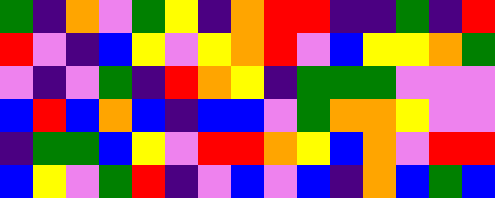[["green", "indigo", "orange", "violet", "green", "yellow", "indigo", "orange", "red", "red", "indigo", "indigo", "green", "indigo", "red"], ["red", "violet", "indigo", "blue", "yellow", "violet", "yellow", "orange", "red", "violet", "blue", "yellow", "yellow", "orange", "green"], ["violet", "indigo", "violet", "green", "indigo", "red", "orange", "yellow", "indigo", "green", "green", "green", "violet", "violet", "violet"], ["blue", "red", "blue", "orange", "blue", "indigo", "blue", "blue", "violet", "green", "orange", "orange", "yellow", "violet", "violet"], ["indigo", "green", "green", "blue", "yellow", "violet", "red", "red", "orange", "yellow", "blue", "orange", "violet", "red", "red"], ["blue", "yellow", "violet", "green", "red", "indigo", "violet", "blue", "violet", "blue", "indigo", "orange", "blue", "green", "blue"]]